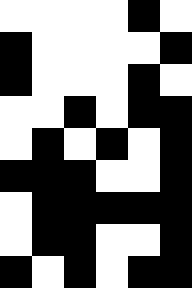[["white", "white", "white", "white", "black", "white"], ["black", "white", "white", "white", "white", "black"], ["black", "white", "white", "white", "black", "white"], ["white", "white", "black", "white", "black", "black"], ["white", "black", "white", "black", "white", "black"], ["black", "black", "black", "white", "white", "black"], ["white", "black", "black", "black", "black", "black"], ["white", "black", "black", "white", "white", "black"], ["black", "white", "black", "white", "black", "black"]]